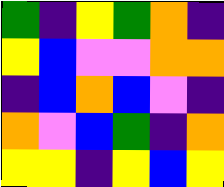[["green", "indigo", "yellow", "green", "orange", "indigo"], ["yellow", "blue", "violet", "violet", "orange", "orange"], ["indigo", "blue", "orange", "blue", "violet", "indigo"], ["orange", "violet", "blue", "green", "indigo", "orange"], ["yellow", "yellow", "indigo", "yellow", "blue", "yellow"]]